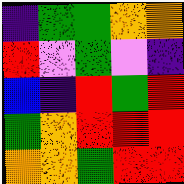[["indigo", "green", "green", "orange", "orange"], ["red", "violet", "green", "violet", "indigo"], ["blue", "indigo", "red", "green", "red"], ["green", "orange", "red", "red", "red"], ["orange", "orange", "green", "red", "red"]]